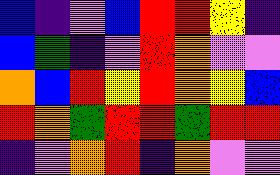[["blue", "indigo", "violet", "blue", "red", "red", "yellow", "indigo"], ["blue", "green", "indigo", "violet", "red", "orange", "violet", "violet"], ["orange", "blue", "red", "yellow", "red", "orange", "yellow", "blue"], ["red", "orange", "green", "red", "red", "green", "red", "red"], ["indigo", "violet", "orange", "red", "indigo", "orange", "violet", "violet"]]